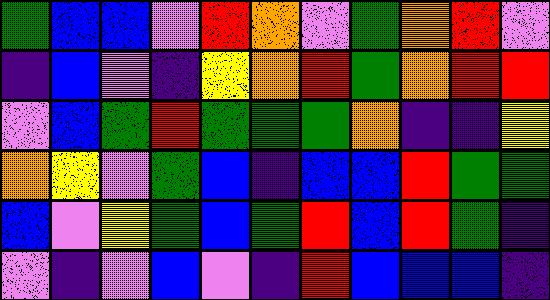[["green", "blue", "blue", "violet", "red", "orange", "violet", "green", "orange", "red", "violet"], ["indigo", "blue", "violet", "indigo", "yellow", "orange", "red", "green", "orange", "red", "red"], ["violet", "blue", "green", "red", "green", "green", "green", "orange", "indigo", "indigo", "yellow"], ["orange", "yellow", "violet", "green", "blue", "indigo", "blue", "blue", "red", "green", "green"], ["blue", "violet", "yellow", "green", "blue", "green", "red", "blue", "red", "green", "indigo"], ["violet", "indigo", "violet", "blue", "violet", "indigo", "red", "blue", "blue", "blue", "indigo"]]